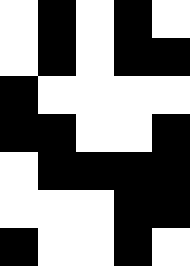[["white", "black", "white", "black", "white"], ["white", "black", "white", "black", "black"], ["black", "white", "white", "white", "white"], ["black", "black", "white", "white", "black"], ["white", "black", "black", "black", "black"], ["white", "white", "white", "black", "black"], ["black", "white", "white", "black", "white"]]